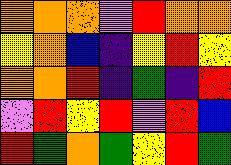[["orange", "orange", "orange", "violet", "red", "orange", "orange"], ["yellow", "orange", "blue", "indigo", "yellow", "red", "yellow"], ["orange", "orange", "red", "indigo", "green", "indigo", "red"], ["violet", "red", "yellow", "red", "violet", "red", "blue"], ["red", "green", "orange", "green", "yellow", "red", "green"]]